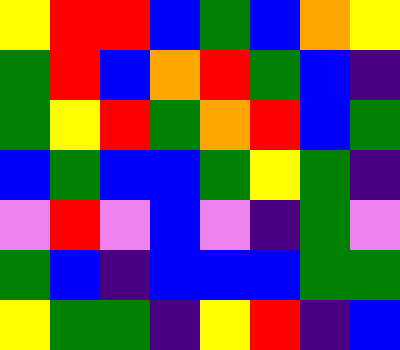[["yellow", "red", "red", "blue", "green", "blue", "orange", "yellow"], ["green", "red", "blue", "orange", "red", "green", "blue", "indigo"], ["green", "yellow", "red", "green", "orange", "red", "blue", "green"], ["blue", "green", "blue", "blue", "green", "yellow", "green", "indigo"], ["violet", "red", "violet", "blue", "violet", "indigo", "green", "violet"], ["green", "blue", "indigo", "blue", "blue", "blue", "green", "green"], ["yellow", "green", "green", "indigo", "yellow", "red", "indigo", "blue"]]